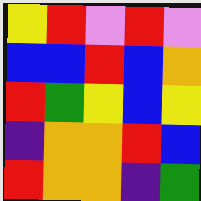[["yellow", "red", "violet", "red", "violet"], ["blue", "blue", "red", "blue", "orange"], ["red", "green", "yellow", "blue", "yellow"], ["indigo", "orange", "orange", "red", "blue"], ["red", "orange", "orange", "indigo", "green"]]